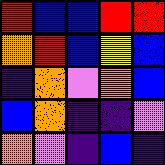[["red", "blue", "blue", "red", "red"], ["orange", "red", "blue", "yellow", "blue"], ["indigo", "orange", "violet", "orange", "blue"], ["blue", "orange", "indigo", "indigo", "violet"], ["orange", "violet", "indigo", "blue", "indigo"]]